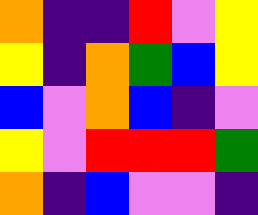[["orange", "indigo", "indigo", "red", "violet", "yellow"], ["yellow", "indigo", "orange", "green", "blue", "yellow"], ["blue", "violet", "orange", "blue", "indigo", "violet"], ["yellow", "violet", "red", "red", "red", "green"], ["orange", "indigo", "blue", "violet", "violet", "indigo"]]